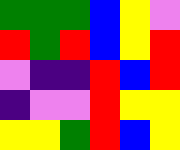[["green", "green", "green", "blue", "yellow", "violet"], ["red", "green", "red", "blue", "yellow", "red"], ["violet", "indigo", "indigo", "red", "blue", "red"], ["indigo", "violet", "violet", "red", "yellow", "yellow"], ["yellow", "yellow", "green", "red", "blue", "yellow"]]